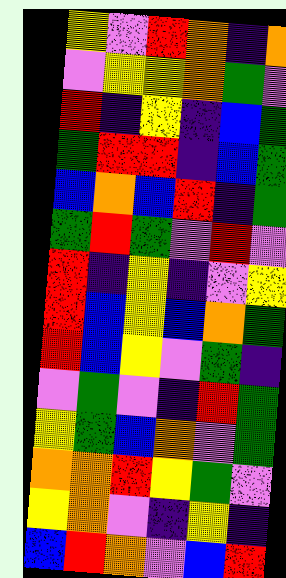[["yellow", "violet", "red", "orange", "indigo", "orange"], ["violet", "yellow", "yellow", "orange", "green", "violet"], ["red", "indigo", "yellow", "indigo", "blue", "green"], ["green", "red", "red", "indigo", "blue", "green"], ["blue", "orange", "blue", "red", "indigo", "green"], ["green", "red", "green", "violet", "red", "violet"], ["red", "indigo", "yellow", "indigo", "violet", "yellow"], ["red", "blue", "yellow", "blue", "orange", "green"], ["red", "blue", "yellow", "violet", "green", "indigo"], ["violet", "green", "violet", "indigo", "red", "green"], ["yellow", "green", "blue", "orange", "violet", "green"], ["orange", "orange", "red", "yellow", "green", "violet"], ["yellow", "orange", "violet", "indigo", "yellow", "indigo"], ["blue", "red", "orange", "violet", "blue", "red"]]